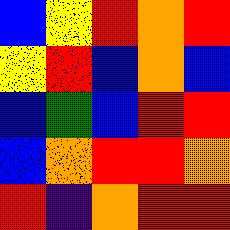[["blue", "yellow", "red", "orange", "red"], ["yellow", "red", "blue", "orange", "blue"], ["blue", "green", "blue", "red", "red"], ["blue", "orange", "red", "red", "orange"], ["red", "indigo", "orange", "red", "red"]]